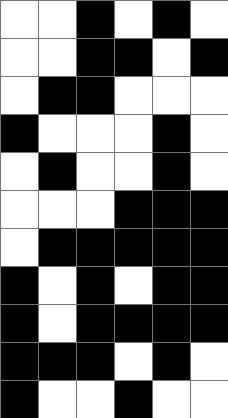[["white", "white", "black", "white", "black", "white"], ["white", "white", "black", "black", "white", "black"], ["white", "black", "black", "white", "white", "white"], ["black", "white", "white", "white", "black", "white"], ["white", "black", "white", "white", "black", "white"], ["white", "white", "white", "black", "black", "black"], ["white", "black", "black", "black", "black", "black"], ["black", "white", "black", "white", "black", "black"], ["black", "white", "black", "black", "black", "black"], ["black", "black", "black", "white", "black", "white"], ["black", "white", "white", "black", "white", "white"]]